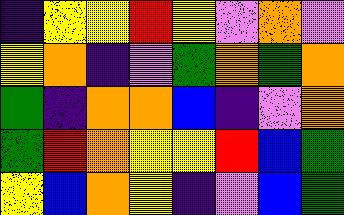[["indigo", "yellow", "yellow", "red", "yellow", "violet", "orange", "violet"], ["yellow", "orange", "indigo", "violet", "green", "orange", "green", "orange"], ["green", "indigo", "orange", "orange", "blue", "indigo", "violet", "orange"], ["green", "red", "orange", "yellow", "yellow", "red", "blue", "green"], ["yellow", "blue", "orange", "yellow", "indigo", "violet", "blue", "green"]]